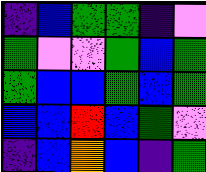[["indigo", "blue", "green", "green", "indigo", "violet"], ["green", "violet", "violet", "green", "blue", "green"], ["green", "blue", "blue", "green", "blue", "green"], ["blue", "blue", "red", "blue", "green", "violet"], ["indigo", "blue", "orange", "blue", "indigo", "green"]]